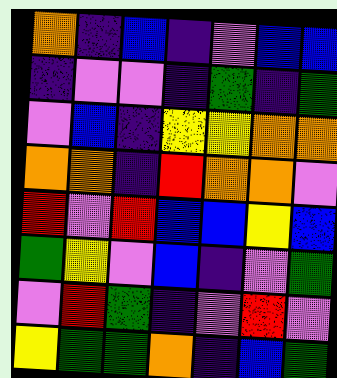[["orange", "indigo", "blue", "indigo", "violet", "blue", "blue"], ["indigo", "violet", "violet", "indigo", "green", "indigo", "green"], ["violet", "blue", "indigo", "yellow", "yellow", "orange", "orange"], ["orange", "orange", "indigo", "red", "orange", "orange", "violet"], ["red", "violet", "red", "blue", "blue", "yellow", "blue"], ["green", "yellow", "violet", "blue", "indigo", "violet", "green"], ["violet", "red", "green", "indigo", "violet", "red", "violet"], ["yellow", "green", "green", "orange", "indigo", "blue", "green"]]